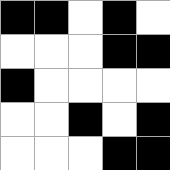[["black", "black", "white", "black", "white"], ["white", "white", "white", "black", "black"], ["black", "white", "white", "white", "white"], ["white", "white", "black", "white", "black"], ["white", "white", "white", "black", "black"]]